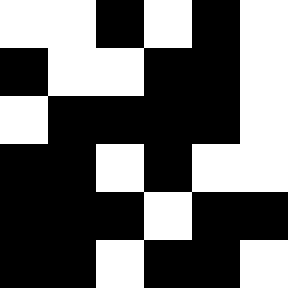[["white", "white", "black", "white", "black", "white"], ["black", "white", "white", "black", "black", "white"], ["white", "black", "black", "black", "black", "white"], ["black", "black", "white", "black", "white", "white"], ["black", "black", "black", "white", "black", "black"], ["black", "black", "white", "black", "black", "white"]]